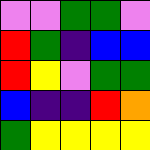[["violet", "violet", "green", "green", "violet"], ["red", "green", "indigo", "blue", "blue"], ["red", "yellow", "violet", "green", "green"], ["blue", "indigo", "indigo", "red", "orange"], ["green", "yellow", "yellow", "yellow", "yellow"]]